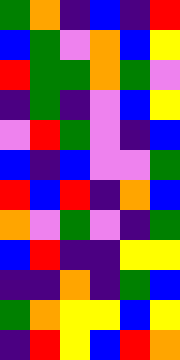[["green", "orange", "indigo", "blue", "indigo", "red"], ["blue", "green", "violet", "orange", "blue", "yellow"], ["red", "green", "green", "orange", "green", "violet"], ["indigo", "green", "indigo", "violet", "blue", "yellow"], ["violet", "red", "green", "violet", "indigo", "blue"], ["blue", "indigo", "blue", "violet", "violet", "green"], ["red", "blue", "red", "indigo", "orange", "blue"], ["orange", "violet", "green", "violet", "indigo", "green"], ["blue", "red", "indigo", "indigo", "yellow", "yellow"], ["indigo", "indigo", "orange", "indigo", "green", "blue"], ["green", "orange", "yellow", "yellow", "blue", "yellow"], ["indigo", "red", "yellow", "blue", "red", "orange"]]